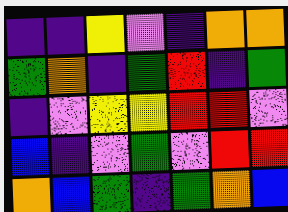[["indigo", "indigo", "yellow", "violet", "indigo", "orange", "orange"], ["green", "orange", "indigo", "green", "red", "indigo", "green"], ["indigo", "violet", "yellow", "yellow", "red", "red", "violet"], ["blue", "indigo", "violet", "green", "violet", "red", "red"], ["orange", "blue", "green", "indigo", "green", "orange", "blue"]]